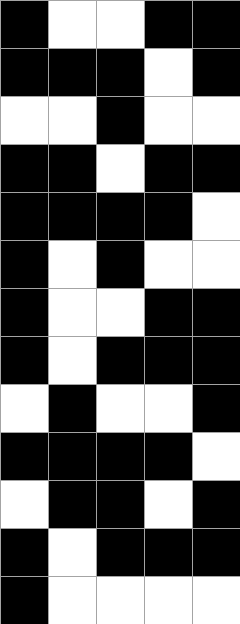[["black", "white", "white", "black", "black"], ["black", "black", "black", "white", "black"], ["white", "white", "black", "white", "white"], ["black", "black", "white", "black", "black"], ["black", "black", "black", "black", "white"], ["black", "white", "black", "white", "white"], ["black", "white", "white", "black", "black"], ["black", "white", "black", "black", "black"], ["white", "black", "white", "white", "black"], ["black", "black", "black", "black", "white"], ["white", "black", "black", "white", "black"], ["black", "white", "black", "black", "black"], ["black", "white", "white", "white", "white"]]